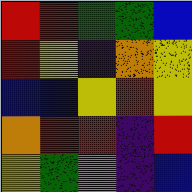[["red", "red", "green", "green", "blue"], ["red", "yellow", "indigo", "orange", "yellow"], ["blue", "blue", "yellow", "red", "yellow"], ["orange", "red", "red", "indigo", "red"], ["yellow", "green", "violet", "indigo", "blue"]]